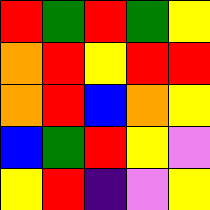[["red", "green", "red", "green", "yellow"], ["orange", "red", "yellow", "red", "red"], ["orange", "red", "blue", "orange", "yellow"], ["blue", "green", "red", "yellow", "violet"], ["yellow", "red", "indigo", "violet", "yellow"]]